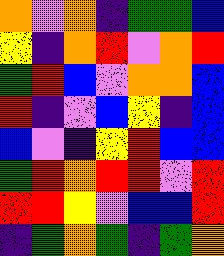[["orange", "violet", "orange", "indigo", "green", "green", "blue"], ["yellow", "indigo", "orange", "red", "violet", "orange", "red"], ["green", "red", "blue", "violet", "orange", "orange", "blue"], ["red", "indigo", "violet", "blue", "yellow", "indigo", "blue"], ["blue", "violet", "indigo", "yellow", "red", "blue", "blue"], ["green", "red", "orange", "red", "red", "violet", "red"], ["red", "red", "yellow", "violet", "blue", "blue", "red"], ["indigo", "green", "orange", "green", "indigo", "green", "orange"]]